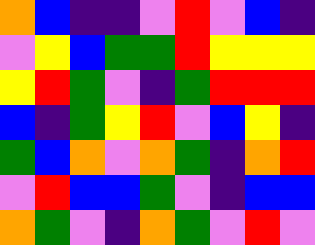[["orange", "blue", "indigo", "indigo", "violet", "red", "violet", "blue", "indigo"], ["violet", "yellow", "blue", "green", "green", "red", "yellow", "yellow", "yellow"], ["yellow", "red", "green", "violet", "indigo", "green", "red", "red", "red"], ["blue", "indigo", "green", "yellow", "red", "violet", "blue", "yellow", "indigo"], ["green", "blue", "orange", "violet", "orange", "green", "indigo", "orange", "red"], ["violet", "red", "blue", "blue", "green", "violet", "indigo", "blue", "blue"], ["orange", "green", "violet", "indigo", "orange", "green", "violet", "red", "violet"]]